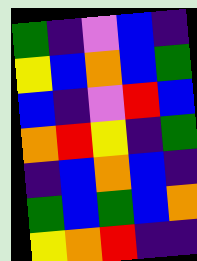[["green", "indigo", "violet", "blue", "indigo"], ["yellow", "blue", "orange", "blue", "green"], ["blue", "indigo", "violet", "red", "blue"], ["orange", "red", "yellow", "indigo", "green"], ["indigo", "blue", "orange", "blue", "indigo"], ["green", "blue", "green", "blue", "orange"], ["yellow", "orange", "red", "indigo", "indigo"]]